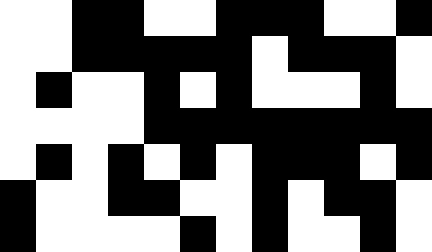[["white", "white", "black", "black", "white", "white", "black", "black", "black", "white", "white", "black"], ["white", "white", "black", "black", "black", "black", "black", "white", "black", "black", "black", "white"], ["white", "black", "white", "white", "black", "white", "black", "white", "white", "white", "black", "white"], ["white", "white", "white", "white", "black", "black", "black", "black", "black", "black", "black", "black"], ["white", "black", "white", "black", "white", "black", "white", "black", "black", "black", "white", "black"], ["black", "white", "white", "black", "black", "white", "white", "black", "white", "black", "black", "white"], ["black", "white", "white", "white", "white", "black", "white", "black", "white", "white", "black", "white"]]